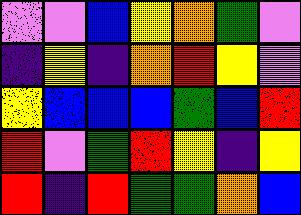[["violet", "violet", "blue", "yellow", "orange", "green", "violet"], ["indigo", "yellow", "indigo", "orange", "red", "yellow", "violet"], ["yellow", "blue", "blue", "blue", "green", "blue", "red"], ["red", "violet", "green", "red", "yellow", "indigo", "yellow"], ["red", "indigo", "red", "green", "green", "orange", "blue"]]